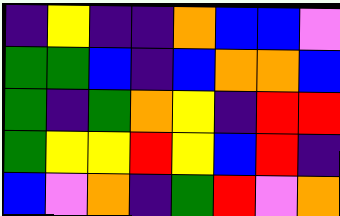[["indigo", "yellow", "indigo", "indigo", "orange", "blue", "blue", "violet"], ["green", "green", "blue", "indigo", "blue", "orange", "orange", "blue"], ["green", "indigo", "green", "orange", "yellow", "indigo", "red", "red"], ["green", "yellow", "yellow", "red", "yellow", "blue", "red", "indigo"], ["blue", "violet", "orange", "indigo", "green", "red", "violet", "orange"]]